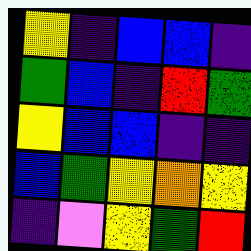[["yellow", "indigo", "blue", "blue", "indigo"], ["green", "blue", "indigo", "red", "green"], ["yellow", "blue", "blue", "indigo", "indigo"], ["blue", "green", "yellow", "orange", "yellow"], ["indigo", "violet", "yellow", "green", "red"]]